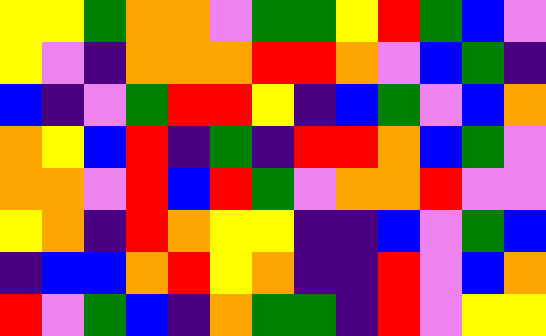[["yellow", "yellow", "green", "orange", "orange", "violet", "green", "green", "yellow", "red", "green", "blue", "violet"], ["yellow", "violet", "indigo", "orange", "orange", "orange", "red", "red", "orange", "violet", "blue", "green", "indigo"], ["blue", "indigo", "violet", "green", "red", "red", "yellow", "indigo", "blue", "green", "violet", "blue", "orange"], ["orange", "yellow", "blue", "red", "indigo", "green", "indigo", "red", "red", "orange", "blue", "green", "violet"], ["orange", "orange", "violet", "red", "blue", "red", "green", "violet", "orange", "orange", "red", "violet", "violet"], ["yellow", "orange", "indigo", "red", "orange", "yellow", "yellow", "indigo", "indigo", "blue", "violet", "green", "blue"], ["indigo", "blue", "blue", "orange", "red", "yellow", "orange", "indigo", "indigo", "red", "violet", "blue", "orange"], ["red", "violet", "green", "blue", "indigo", "orange", "green", "green", "indigo", "red", "violet", "yellow", "yellow"]]